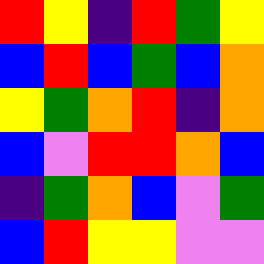[["red", "yellow", "indigo", "red", "green", "yellow"], ["blue", "red", "blue", "green", "blue", "orange"], ["yellow", "green", "orange", "red", "indigo", "orange"], ["blue", "violet", "red", "red", "orange", "blue"], ["indigo", "green", "orange", "blue", "violet", "green"], ["blue", "red", "yellow", "yellow", "violet", "violet"]]